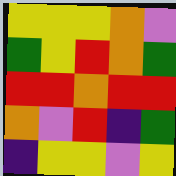[["yellow", "yellow", "yellow", "orange", "violet"], ["green", "yellow", "red", "orange", "green"], ["red", "red", "orange", "red", "red"], ["orange", "violet", "red", "indigo", "green"], ["indigo", "yellow", "yellow", "violet", "yellow"]]